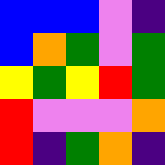[["blue", "blue", "blue", "violet", "indigo"], ["blue", "orange", "green", "violet", "green"], ["yellow", "green", "yellow", "red", "green"], ["red", "violet", "violet", "violet", "orange"], ["red", "indigo", "green", "orange", "indigo"]]